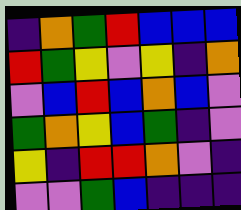[["indigo", "orange", "green", "red", "blue", "blue", "blue"], ["red", "green", "yellow", "violet", "yellow", "indigo", "orange"], ["violet", "blue", "red", "blue", "orange", "blue", "violet"], ["green", "orange", "yellow", "blue", "green", "indigo", "violet"], ["yellow", "indigo", "red", "red", "orange", "violet", "indigo"], ["violet", "violet", "green", "blue", "indigo", "indigo", "indigo"]]